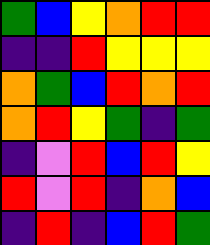[["green", "blue", "yellow", "orange", "red", "red"], ["indigo", "indigo", "red", "yellow", "yellow", "yellow"], ["orange", "green", "blue", "red", "orange", "red"], ["orange", "red", "yellow", "green", "indigo", "green"], ["indigo", "violet", "red", "blue", "red", "yellow"], ["red", "violet", "red", "indigo", "orange", "blue"], ["indigo", "red", "indigo", "blue", "red", "green"]]